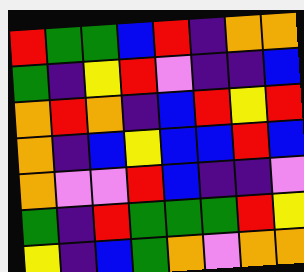[["red", "green", "green", "blue", "red", "indigo", "orange", "orange"], ["green", "indigo", "yellow", "red", "violet", "indigo", "indigo", "blue"], ["orange", "red", "orange", "indigo", "blue", "red", "yellow", "red"], ["orange", "indigo", "blue", "yellow", "blue", "blue", "red", "blue"], ["orange", "violet", "violet", "red", "blue", "indigo", "indigo", "violet"], ["green", "indigo", "red", "green", "green", "green", "red", "yellow"], ["yellow", "indigo", "blue", "green", "orange", "violet", "orange", "orange"]]